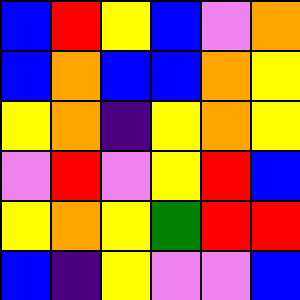[["blue", "red", "yellow", "blue", "violet", "orange"], ["blue", "orange", "blue", "blue", "orange", "yellow"], ["yellow", "orange", "indigo", "yellow", "orange", "yellow"], ["violet", "red", "violet", "yellow", "red", "blue"], ["yellow", "orange", "yellow", "green", "red", "red"], ["blue", "indigo", "yellow", "violet", "violet", "blue"]]